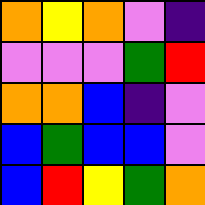[["orange", "yellow", "orange", "violet", "indigo"], ["violet", "violet", "violet", "green", "red"], ["orange", "orange", "blue", "indigo", "violet"], ["blue", "green", "blue", "blue", "violet"], ["blue", "red", "yellow", "green", "orange"]]